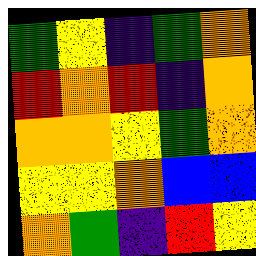[["green", "yellow", "indigo", "green", "orange"], ["red", "orange", "red", "indigo", "orange"], ["orange", "orange", "yellow", "green", "orange"], ["yellow", "yellow", "orange", "blue", "blue"], ["orange", "green", "indigo", "red", "yellow"]]